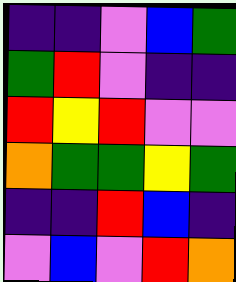[["indigo", "indigo", "violet", "blue", "green"], ["green", "red", "violet", "indigo", "indigo"], ["red", "yellow", "red", "violet", "violet"], ["orange", "green", "green", "yellow", "green"], ["indigo", "indigo", "red", "blue", "indigo"], ["violet", "blue", "violet", "red", "orange"]]